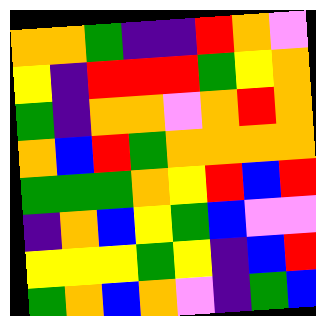[["orange", "orange", "green", "indigo", "indigo", "red", "orange", "violet"], ["yellow", "indigo", "red", "red", "red", "green", "yellow", "orange"], ["green", "indigo", "orange", "orange", "violet", "orange", "red", "orange"], ["orange", "blue", "red", "green", "orange", "orange", "orange", "orange"], ["green", "green", "green", "orange", "yellow", "red", "blue", "red"], ["indigo", "orange", "blue", "yellow", "green", "blue", "violet", "violet"], ["yellow", "yellow", "yellow", "green", "yellow", "indigo", "blue", "red"], ["green", "orange", "blue", "orange", "violet", "indigo", "green", "blue"]]